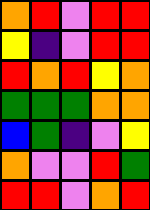[["orange", "red", "violet", "red", "red"], ["yellow", "indigo", "violet", "red", "red"], ["red", "orange", "red", "yellow", "orange"], ["green", "green", "green", "orange", "orange"], ["blue", "green", "indigo", "violet", "yellow"], ["orange", "violet", "violet", "red", "green"], ["red", "red", "violet", "orange", "red"]]